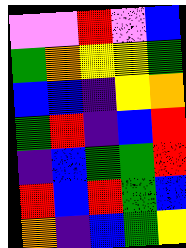[["violet", "violet", "red", "violet", "blue"], ["green", "orange", "yellow", "yellow", "green"], ["blue", "blue", "indigo", "yellow", "orange"], ["green", "red", "indigo", "blue", "red"], ["indigo", "blue", "green", "green", "red"], ["red", "blue", "red", "green", "blue"], ["orange", "indigo", "blue", "green", "yellow"]]